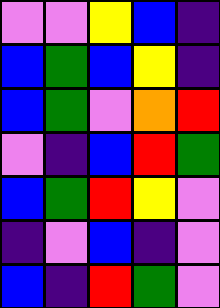[["violet", "violet", "yellow", "blue", "indigo"], ["blue", "green", "blue", "yellow", "indigo"], ["blue", "green", "violet", "orange", "red"], ["violet", "indigo", "blue", "red", "green"], ["blue", "green", "red", "yellow", "violet"], ["indigo", "violet", "blue", "indigo", "violet"], ["blue", "indigo", "red", "green", "violet"]]